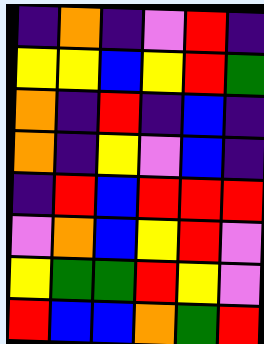[["indigo", "orange", "indigo", "violet", "red", "indigo"], ["yellow", "yellow", "blue", "yellow", "red", "green"], ["orange", "indigo", "red", "indigo", "blue", "indigo"], ["orange", "indigo", "yellow", "violet", "blue", "indigo"], ["indigo", "red", "blue", "red", "red", "red"], ["violet", "orange", "blue", "yellow", "red", "violet"], ["yellow", "green", "green", "red", "yellow", "violet"], ["red", "blue", "blue", "orange", "green", "red"]]